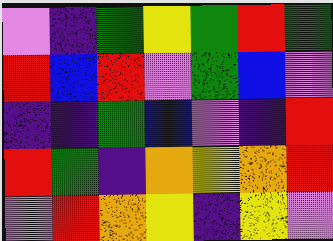[["violet", "indigo", "green", "yellow", "green", "red", "green"], ["red", "blue", "red", "violet", "green", "blue", "violet"], ["indigo", "indigo", "green", "blue", "violet", "indigo", "red"], ["red", "green", "indigo", "orange", "yellow", "orange", "red"], ["violet", "red", "orange", "yellow", "indigo", "yellow", "violet"]]